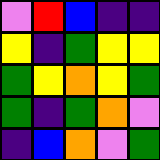[["violet", "red", "blue", "indigo", "indigo"], ["yellow", "indigo", "green", "yellow", "yellow"], ["green", "yellow", "orange", "yellow", "green"], ["green", "indigo", "green", "orange", "violet"], ["indigo", "blue", "orange", "violet", "green"]]